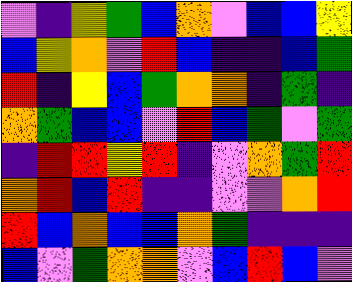[["violet", "indigo", "yellow", "green", "blue", "orange", "violet", "blue", "blue", "yellow"], ["blue", "yellow", "orange", "violet", "red", "blue", "indigo", "indigo", "blue", "green"], ["red", "indigo", "yellow", "blue", "green", "orange", "orange", "indigo", "green", "indigo"], ["orange", "green", "blue", "blue", "violet", "red", "blue", "green", "violet", "green"], ["indigo", "red", "red", "yellow", "red", "indigo", "violet", "orange", "green", "red"], ["orange", "red", "blue", "red", "indigo", "indigo", "violet", "violet", "orange", "red"], ["red", "blue", "orange", "blue", "blue", "orange", "green", "indigo", "indigo", "indigo"], ["blue", "violet", "green", "orange", "orange", "violet", "blue", "red", "blue", "violet"]]